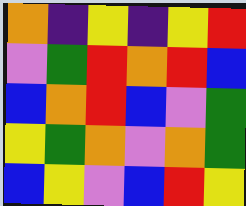[["orange", "indigo", "yellow", "indigo", "yellow", "red"], ["violet", "green", "red", "orange", "red", "blue"], ["blue", "orange", "red", "blue", "violet", "green"], ["yellow", "green", "orange", "violet", "orange", "green"], ["blue", "yellow", "violet", "blue", "red", "yellow"]]